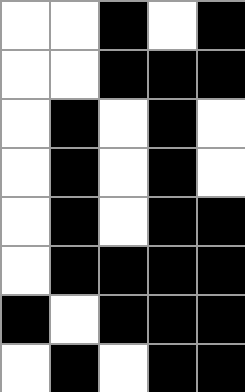[["white", "white", "black", "white", "black"], ["white", "white", "black", "black", "black"], ["white", "black", "white", "black", "white"], ["white", "black", "white", "black", "white"], ["white", "black", "white", "black", "black"], ["white", "black", "black", "black", "black"], ["black", "white", "black", "black", "black"], ["white", "black", "white", "black", "black"]]